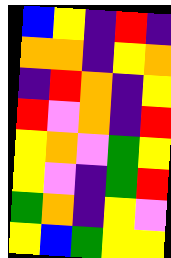[["blue", "yellow", "indigo", "red", "indigo"], ["orange", "orange", "indigo", "yellow", "orange"], ["indigo", "red", "orange", "indigo", "yellow"], ["red", "violet", "orange", "indigo", "red"], ["yellow", "orange", "violet", "green", "yellow"], ["yellow", "violet", "indigo", "green", "red"], ["green", "orange", "indigo", "yellow", "violet"], ["yellow", "blue", "green", "yellow", "yellow"]]